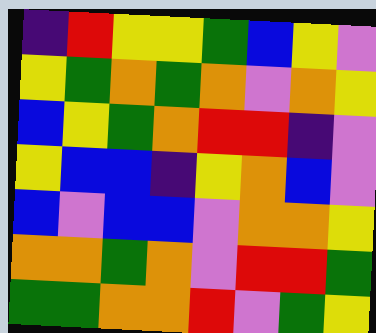[["indigo", "red", "yellow", "yellow", "green", "blue", "yellow", "violet"], ["yellow", "green", "orange", "green", "orange", "violet", "orange", "yellow"], ["blue", "yellow", "green", "orange", "red", "red", "indigo", "violet"], ["yellow", "blue", "blue", "indigo", "yellow", "orange", "blue", "violet"], ["blue", "violet", "blue", "blue", "violet", "orange", "orange", "yellow"], ["orange", "orange", "green", "orange", "violet", "red", "red", "green"], ["green", "green", "orange", "orange", "red", "violet", "green", "yellow"]]